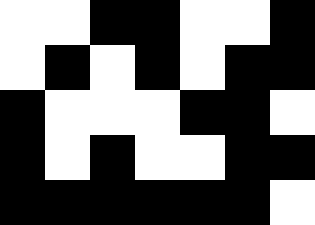[["white", "white", "black", "black", "white", "white", "black"], ["white", "black", "white", "black", "white", "black", "black"], ["black", "white", "white", "white", "black", "black", "white"], ["black", "white", "black", "white", "white", "black", "black"], ["black", "black", "black", "black", "black", "black", "white"]]